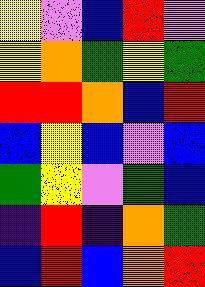[["yellow", "violet", "blue", "red", "violet"], ["yellow", "orange", "green", "yellow", "green"], ["red", "red", "orange", "blue", "red"], ["blue", "yellow", "blue", "violet", "blue"], ["green", "yellow", "violet", "green", "blue"], ["indigo", "red", "indigo", "orange", "green"], ["blue", "red", "blue", "orange", "red"]]